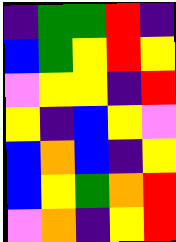[["indigo", "green", "green", "red", "indigo"], ["blue", "green", "yellow", "red", "yellow"], ["violet", "yellow", "yellow", "indigo", "red"], ["yellow", "indigo", "blue", "yellow", "violet"], ["blue", "orange", "blue", "indigo", "yellow"], ["blue", "yellow", "green", "orange", "red"], ["violet", "orange", "indigo", "yellow", "red"]]